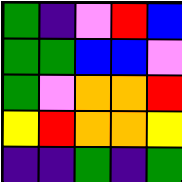[["green", "indigo", "violet", "red", "blue"], ["green", "green", "blue", "blue", "violet"], ["green", "violet", "orange", "orange", "red"], ["yellow", "red", "orange", "orange", "yellow"], ["indigo", "indigo", "green", "indigo", "green"]]